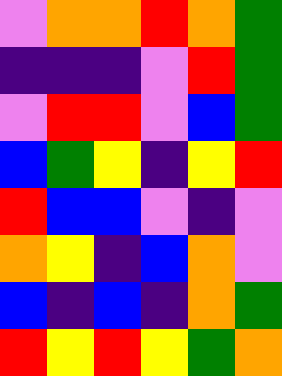[["violet", "orange", "orange", "red", "orange", "green"], ["indigo", "indigo", "indigo", "violet", "red", "green"], ["violet", "red", "red", "violet", "blue", "green"], ["blue", "green", "yellow", "indigo", "yellow", "red"], ["red", "blue", "blue", "violet", "indigo", "violet"], ["orange", "yellow", "indigo", "blue", "orange", "violet"], ["blue", "indigo", "blue", "indigo", "orange", "green"], ["red", "yellow", "red", "yellow", "green", "orange"]]